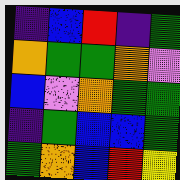[["indigo", "blue", "red", "indigo", "green"], ["orange", "green", "green", "orange", "violet"], ["blue", "violet", "orange", "green", "green"], ["indigo", "green", "blue", "blue", "green"], ["green", "orange", "blue", "red", "yellow"]]